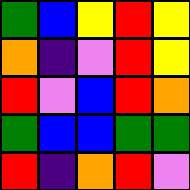[["green", "blue", "yellow", "red", "yellow"], ["orange", "indigo", "violet", "red", "yellow"], ["red", "violet", "blue", "red", "orange"], ["green", "blue", "blue", "green", "green"], ["red", "indigo", "orange", "red", "violet"]]